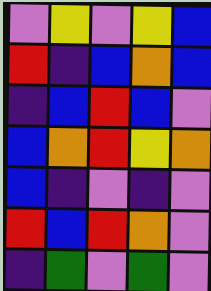[["violet", "yellow", "violet", "yellow", "blue"], ["red", "indigo", "blue", "orange", "blue"], ["indigo", "blue", "red", "blue", "violet"], ["blue", "orange", "red", "yellow", "orange"], ["blue", "indigo", "violet", "indigo", "violet"], ["red", "blue", "red", "orange", "violet"], ["indigo", "green", "violet", "green", "violet"]]